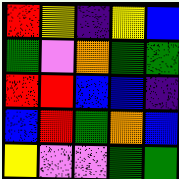[["red", "yellow", "indigo", "yellow", "blue"], ["green", "violet", "orange", "green", "green"], ["red", "red", "blue", "blue", "indigo"], ["blue", "red", "green", "orange", "blue"], ["yellow", "violet", "violet", "green", "green"]]